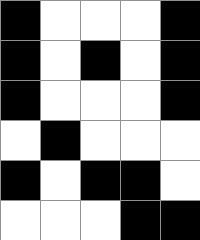[["black", "white", "white", "white", "black"], ["black", "white", "black", "white", "black"], ["black", "white", "white", "white", "black"], ["white", "black", "white", "white", "white"], ["black", "white", "black", "black", "white"], ["white", "white", "white", "black", "black"]]